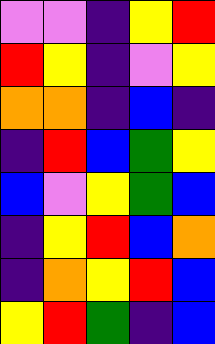[["violet", "violet", "indigo", "yellow", "red"], ["red", "yellow", "indigo", "violet", "yellow"], ["orange", "orange", "indigo", "blue", "indigo"], ["indigo", "red", "blue", "green", "yellow"], ["blue", "violet", "yellow", "green", "blue"], ["indigo", "yellow", "red", "blue", "orange"], ["indigo", "orange", "yellow", "red", "blue"], ["yellow", "red", "green", "indigo", "blue"]]